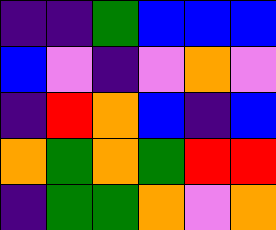[["indigo", "indigo", "green", "blue", "blue", "blue"], ["blue", "violet", "indigo", "violet", "orange", "violet"], ["indigo", "red", "orange", "blue", "indigo", "blue"], ["orange", "green", "orange", "green", "red", "red"], ["indigo", "green", "green", "orange", "violet", "orange"]]